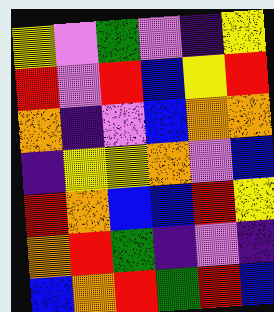[["yellow", "violet", "green", "violet", "indigo", "yellow"], ["red", "violet", "red", "blue", "yellow", "red"], ["orange", "indigo", "violet", "blue", "orange", "orange"], ["indigo", "yellow", "yellow", "orange", "violet", "blue"], ["red", "orange", "blue", "blue", "red", "yellow"], ["orange", "red", "green", "indigo", "violet", "indigo"], ["blue", "orange", "red", "green", "red", "blue"]]